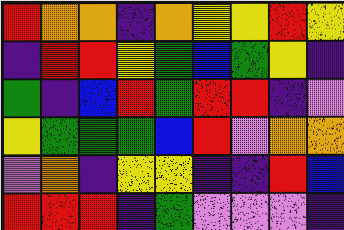[["red", "orange", "orange", "indigo", "orange", "yellow", "yellow", "red", "yellow"], ["indigo", "red", "red", "yellow", "green", "blue", "green", "yellow", "indigo"], ["green", "indigo", "blue", "red", "green", "red", "red", "indigo", "violet"], ["yellow", "green", "green", "green", "blue", "red", "violet", "orange", "orange"], ["violet", "orange", "indigo", "yellow", "yellow", "indigo", "indigo", "red", "blue"], ["red", "red", "red", "indigo", "green", "violet", "violet", "violet", "indigo"]]